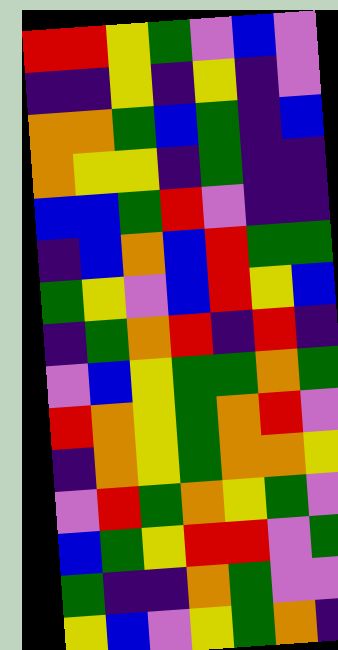[["red", "red", "yellow", "green", "violet", "blue", "violet"], ["indigo", "indigo", "yellow", "indigo", "yellow", "indigo", "violet"], ["orange", "orange", "green", "blue", "green", "indigo", "blue"], ["orange", "yellow", "yellow", "indigo", "green", "indigo", "indigo"], ["blue", "blue", "green", "red", "violet", "indigo", "indigo"], ["indigo", "blue", "orange", "blue", "red", "green", "green"], ["green", "yellow", "violet", "blue", "red", "yellow", "blue"], ["indigo", "green", "orange", "red", "indigo", "red", "indigo"], ["violet", "blue", "yellow", "green", "green", "orange", "green"], ["red", "orange", "yellow", "green", "orange", "red", "violet"], ["indigo", "orange", "yellow", "green", "orange", "orange", "yellow"], ["violet", "red", "green", "orange", "yellow", "green", "violet"], ["blue", "green", "yellow", "red", "red", "violet", "green"], ["green", "indigo", "indigo", "orange", "green", "violet", "violet"], ["yellow", "blue", "violet", "yellow", "green", "orange", "indigo"]]